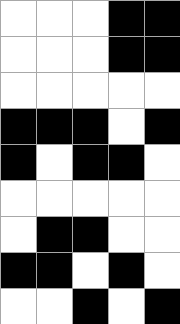[["white", "white", "white", "black", "black"], ["white", "white", "white", "black", "black"], ["white", "white", "white", "white", "white"], ["black", "black", "black", "white", "black"], ["black", "white", "black", "black", "white"], ["white", "white", "white", "white", "white"], ["white", "black", "black", "white", "white"], ["black", "black", "white", "black", "white"], ["white", "white", "black", "white", "black"]]